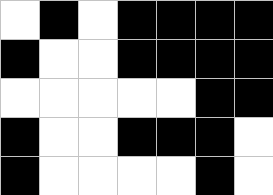[["white", "black", "white", "black", "black", "black", "black"], ["black", "white", "white", "black", "black", "black", "black"], ["white", "white", "white", "white", "white", "black", "black"], ["black", "white", "white", "black", "black", "black", "white"], ["black", "white", "white", "white", "white", "black", "white"]]